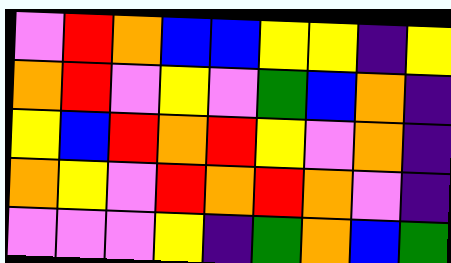[["violet", "red", "orange", "blue", "blue", "yellow", "yellow", "indigo", "yellow"], ["orange", "red", "violet", "yellow", "violet", "green", "blue", "orange", "indigo"], ["yellow", "blue", "red", "orange", "red", "yellow", "violet", "orange", "indigo"], ["orange", "yellow", "violet", "red", "orange", "red", "orange", "violet", "indigo"], ["violet", "violet", "violet", "yellow", "indigo", "green", "orange", "blue", "green"]]